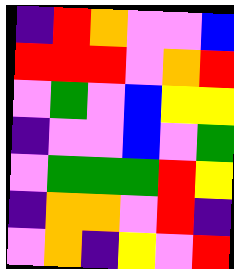[["indigo", "red", "orange", "violet", "violet", "blue"], ["red", "red", "red", "violet", "orange", "red"], ["violet", "green", "violet", "blue", "yellow", "yellow"], ["indigo", "violet", "violet", "blue", "violet", "green"], ["violet", "green", "green", "green", "red", "yellow"], ["indigo", "orange", "orange", "violet", "red", "indigo"], ["violet", "orange", "indigo", "yellow", "violet", "red"]]